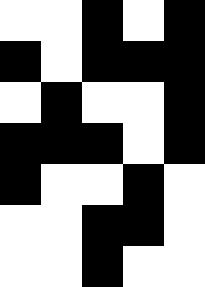[["white", "white", "black", "white", "black"], ["black", "white", "black", "black", "black"], ["white", "black", "white", "white", "black"], ["black", "black", "black", "white", "black"], ["black", "white", "white", "black", "white"], ["white", "white", "black", "black", "white"], ["white", "white", "black", "white", "white"]]